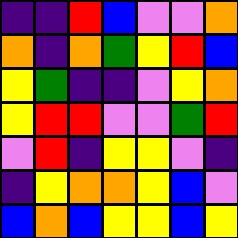[["indigo", "indigo", "red", "blue", "violet", "violet", "orange"], ["orange", "indigo", "orange", "green", "yellow", "red", "blue"], ["yellow", "green", "indigo", "indigo", "violet", "yellow", "orange"], ["yellow", "red", "red", "violet", "violet", "green", "red"], ["violet", "red", "indigo", "yellow", "yellow", "violet", "indigo"], ["indigo", "yellow", "orange", "orange", "yellow", "blue", "violet"], ["blue", "orange", "blue", "yellow", "yellow", "blue", "yellow"]]